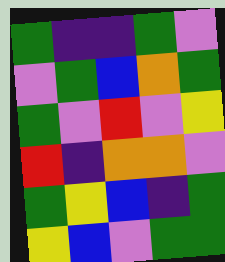[["green", "indigo", "indigo", "green", "violet"], ["violet", "green", "blue", "orange", "green"], ["green", "violet", "red", "violet", "yellow"], ["red", "indigo", "orange", "orange", "violet"], ["green", "yellow", "blue", "indigo", "green"], ["yellow", "blue", "violet", "green", "green"]]